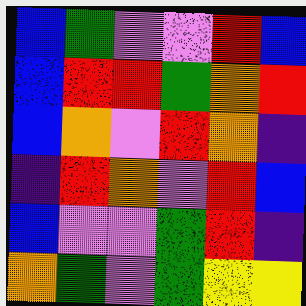[["blue", "green", "violet", "violet", "red", "blue"], ["blue", "red", "red", "green", "orange", "red"], ["blue", "orange", "violet", "red", "orange", "indigo"], ["indigo", "red", "orange", "violet", "red", "blue"], ["blue", "violet", "violet", "green", "red", "indigo"], ["orange", "green", "violet", "green", "yellow", "yellow"]]